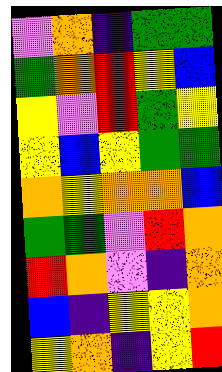[["violet", "orange", "indigo", "green", "green"], ["green", "orange", "red", "yellow", "blue"], ["yellow", "violet", "red", "green", "yellow"], ["yellow", "blue", "yellow", "green", "green"], ["orange", "yellow", "orange", "orange", "blue"], ["green", "green", "violet", "red", "orange"], ["red", "orange", "violet", "indigo", "orange"], ["blue", "indigo", "yellow", "yellow", "orange"], ["yellow", "orange", "indigo", "yellow", "red"]]